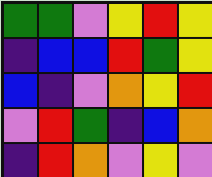[["green", "green", "violet", "yellow", "red", "yellow"], ["indigo", "blue", "blue", "red", "green", "yellow"], ["blue", "indigo", "violet", "orange", "yellow", "red"], ["violet", "red", "green", "indigo", "blue", "orange"], ["indigo", "red", "orange", "violet", "yellow", "violet"]]